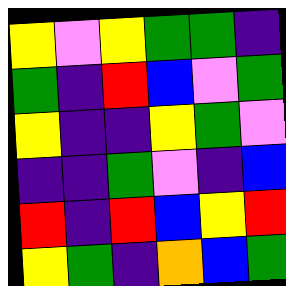[["yellow", "violet", "yellow", "green", "green", "indigo"], ["green", "indigo", "red", "blue", "violet", "green"], ["yellow", "indigo", "indigo", "yellow", "green", "violet"], ["indigo", "indigo", "green", "violet", "indigo", "blue"], ["red", "indigo", "red", "blue", "yellow", "red"], ["yellow", "green", "indigo", "orange", "blue", "green"]]